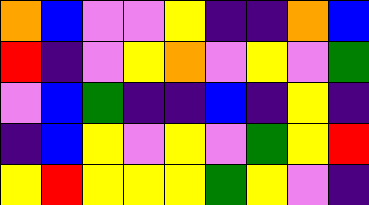[["orange", "blue", "violet", "violet", "yellow", "indigo", "indigo", "orange", "blue"], ["red", "indigo", "violet", "yellow", "orange", "violet", "yellow", "violet", "green"], ["violet", "blue", "green", "indigo", "indigo", "blue", "indigo", "yellow", "indigo"], ["indigo", "blue", "yellow", "violet", "yellow", "violet", "green", "yellow", "red"], ["yellow", "red", "yellow", "yellow", "yellow", "green", "yellow", "violet", "indigo"]]